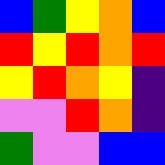[["blue", "green", "yellow", "orange", "blue"], ["red", "yellow", "red", "orange", "red"], ["yellow", "red", "orange", "yellow", "indigo"], ["violet", "violet", "red", "orange", "indigo"], ["green", "violet", "violet", "blue", "blue"]]